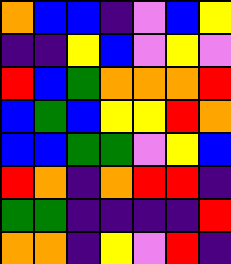[["orange", "blue", "blue", "indigo", "violet", "blue", "yellow"], ["indigo", "indigo", "yellow", "blue", "violet", "yellow", "violet"], ["red", "blue", "green", "orange", "orange", "orange", "red"], ["blue", "green", "blue", "yellow", "yellow", "red", "orange"], ["blue", "blue", "green", "green", "violet", "yellow", "blue"], ["red", "orange", "indigo", "orange", "red", "red", "indigo"], ["green", "green", "indigo", "indigo", "indigo", "indigo", "red"], ["orange", "orange", "indigo", "yellow", "violet", "red", "indigo"]]